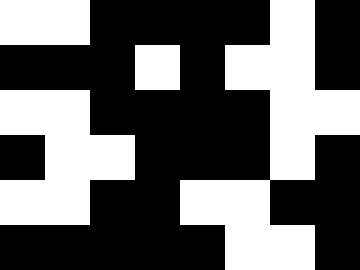[["white", "white", "black", "black", "black", "black", "white", "black"], ["black", "black", "black", "white", "black", "white", "white", "black"], ["white", "white", "black", "black", "black", "black", "white", "white"], ["black", "white", "white", "black", "black", "black", "white", "black"], ["white", "white", "black", "black", "white", "white", "black", "black"], ["black", "black", "black", "black", "black", "white", "white", "black"]]